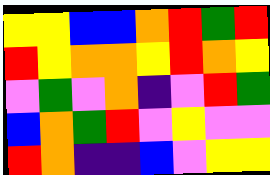[["yellow", "yellow", "blue", "blue", "orange", "red", "green", "red"], ["red", "yellow", "orange", "orange", "yellow", "red", "orange", "yellow"], ["violet", "green", "violet", "orange", "indigo", "violet", "red", "green"], ["blue", "orange", "green", "red", "violet", "yellow", "violet", "violet"], ["red", "orange", "indigo", "indigo", "blue", "violet", "yellow", "yellow"]]